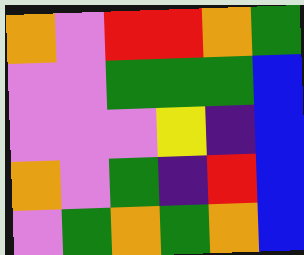[["orange", "violet", "red", "red", "orange", "green"], ["violet", "violet", "green", "green", "green", "blue"], ["violet", "violet", "violet", "yellow", "indigo", "blue"], ["orange", "violet", "green", "indigo", "red", "blue"], ["violet", "green", "orange", "green", "orange", "blue"]]